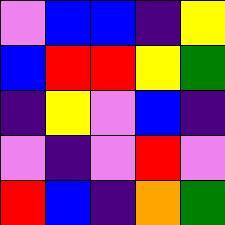[["violet", "blue", "blue", "indigo", "yellow"], ["blue", "red", "red", "yellow", "green"], ["indigo", "yellow", "violet", "blue", "indigo"], ["violet", "indigo", "violet", "red", "violet"], ["red", "blue", "indigo", "orange", "green"]]